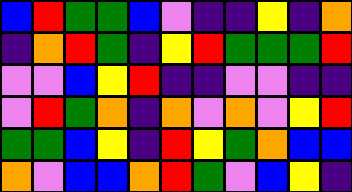[["blue", "red", "green", "green", "blue", "violet", "indigo", "indigo", "yellow", "indigo", "orange"], ["indigo", "orange", "red", "green", "indigo", "yellow", "red", "green", "green", "green", "red"], ["violet", "violet", "blue", "yellow", "red", "indigo", "indigo", "violet", "violet", "indigo", "indigo"], ["violet", "red", "green", "orange", "indigo", "orange", "violet", "orange", "violet", "yellow", "red"], ["green", "green", "blue", "yellow", "indigo", "red", "yellow", "green", "orange", "blue", "blue"], ["orange", "violet", "blue", "blue", "orange", "red", "green", "violet", "blue", "yellow", "indigo"]]